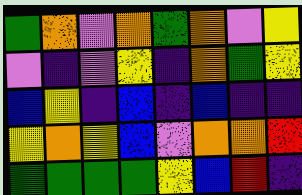[["green", "orange", "violet", "orange", "green", "orange", "violet", "yellow"], ["violet", "indigo", "violet", "yellow", "indigo", "orange", "green", "yellow"], ["blue", "yellow", "indigo", "blue", "indigo", "blue", "indigo", "indigo"], ["yellow", "orange", "yellow", "blue", "violet", "orange", "orange", "red"], ["green", "green", "green", "green", "yellow", "blue", "red", "indigo"]]